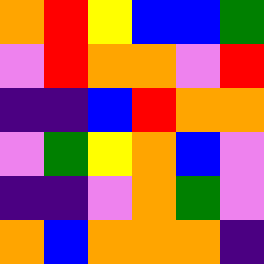[["orange", "red", "yellow", "blue", "blue", "green"], ["violet", "red", "orange", "orange", "violet", "red"], ["indigo", "indigo", "blue", "red", "orange", "orange"], ["violet", "green", "yellow", "orange", "blue", "violet"], ["indigo", "indigo", "violet", "orange", "green", "violet"], ["orange", "blue", "orange", "orange", "orange", "indigo"]]